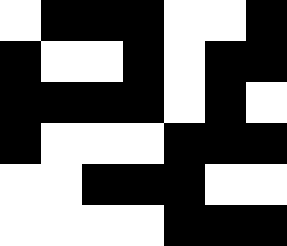[["white", "black", "black", "black", "white", "white", "black"], ["black", "white", "white", "black", "white", "black", "black"], ["black", "black", "black", "black", "white", "black", "white"], ["black", "white", "white", "white", "black", "black", "black"], ["white", "white", "black", "black", "black", "white", "white"], ["white", "white", "white", "white", "black", "black", "black"]]